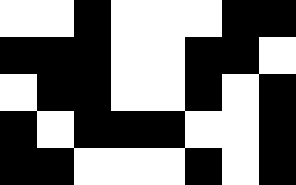[["white", "white", "black", "white", "white", "white", "black", "black"], ["black", "black", "black", "white", "white", "black", "black", "white"], ["white", "black", "black", "white", "white", "black", "white", "black"], ["black", "white", "black", "black", "black", "white", "white", "black"], ["black", "black", "white", "white", "white", "black", "white", "black"]]